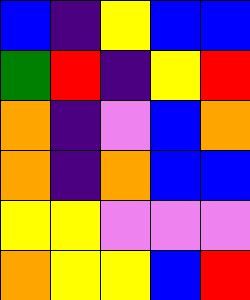[["blue", "indigo", "yellow", "blue", "blue"], ["green", "red", "indigo", "yellow", "red"], ["orange", "indigo", "violet", "blue", "orange"], ["orange", "indigo", "orange", "blue", "blue"], ["yellow", "yellow", "violet", "violet", "violet"], ["orange", "yellow", "yellow", "blue", "red"]]